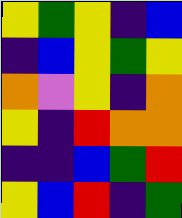[["yellow", "green", "yellow", "indigo", "blue"], ["indigo", "blue", "yellow", "green", "yellow"], ["orange", "violet", "yellow", "indigo", "orange"], ["yellow", "indigo", "red", "orange", "orange"], ["indigo", "indigo", "blue", "green", "red"], ["yellow", "blue", "red", "indigo", "green"]]